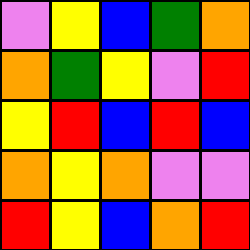[["violet", "yellow", "blue", "green", "orange"], ["orange", "green", "yellow", "violet", "red"], ["yellow", "red", "blue", "red", "blue"], ["orange", "yellow", "orange", "violet", "violet"], ["red", "yellow", "blue", "orange", "red"]]